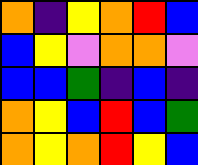[["orange", "indigo", "yellow", "orange", "red", "blue"], ["blue", "yellow", "violet", "orange", "orange", "violet"], ["blue", "blue", "green", "indigo", "blue", "indigo"], ["orange", "yellow", "blue", "red", "blue", "green"], ["orange", "yellow", "orange", "red", "yellow", "blue"]]